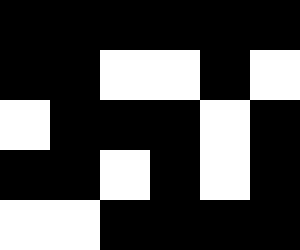[["black", "black", "black", "black", "black", "black"], ["black", "black", "white", "white", "black", "white"], ["white", "black", "black", "black", "white", "black"], ["black", "black", "white", "black", "white", "black"], ["white", "white", "black", "black", "black", "black"]]